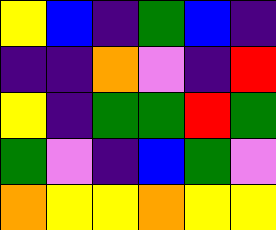[["yellow", "blue", "indigo", "green", "blue", "indigo"], ["indigo", "indigo", "orange", "violet", "indigo", "red"], ["yellow", "indigo", "green", "green", "red", "green"], ["green", "violet", "indigo", "blue", "green", "violet"], ["orange", "yellow", "yellow", "orange", "yellow", "yellow"]]